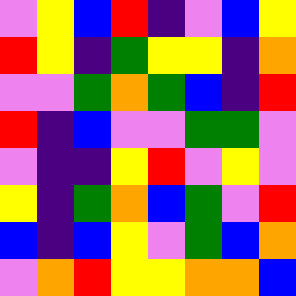[["violet", "yellow", "blue", "red", "indigo", "violet", "blue", "yellow"], ["red", "yellow", "indigo", "green", "yellow", "yellow", "indigo", "orange"], ["violet", "violet", "green", "orange", "green", "blue", "indigo", "red"], ["red", "indigo", "blue", "violet", "violet", "green", "green", "violet"], ["violet", "indigo", "indigo", "yellow", "red", "violet", "yellow", "violet"], ["yellow", "indigo", "green", "orange", "blue", "green", "violet", "red"], ["blue", "indigo", "blue", "yellow", "violet", "green", "blue", "orange"], ["violet", "orange", "red", "yellow", "yellow", "orange", "orange", "blue"]]